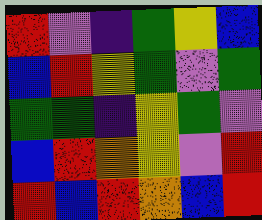[["red", "violet", "indigo", "green", "yellow", "blue"], ["blue", "red", "yellow", "green", "violet", "green"], ["green", "green", "indigo", "yellow", "green", "violet"], ["blue", "red", "orange", "yellow", "violet", "red"], ["red", "blue", "red", "orange", "blue", "red"]]